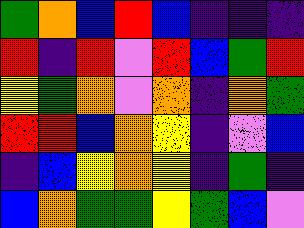[["green", "orange", "blue", "red", "blue", "indigo", "indigo", "indigo"], ["red", "indigo", "red", "violet", "red", "blue", "green", "red"], ["yellow", "green", "orange", "violet", "orange", "indigo", "orange", "green"], ["red", "red", "blue", "orange", "yellow", "indigo", "violet", "blue"], ["indigo", "blue", "yellow", "orange", "yellow", "indigo", "green", "indigo"], ["blue", "orange", "green", "green", "yellow", "green", "blue", "violet"]]